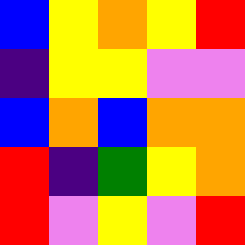[["blue", "yellow", "orange", "yellow", "red"], ["indigo", "yellow", "yellow", "violet", "violet"], ["blue", "orange", "blue", "orange", "orange"], ["red", "indigo", "green", "yellow", "orange"], ["red", "violet", "yellow", "violet", "red"]]